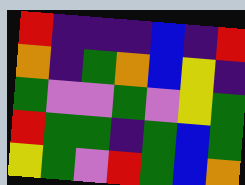[["red", "indigo", "indigo", "indigo", "blue", "indigo", "red"], ["orange", "indigo", "green", "orange", "blue", "yellow", "indigo"], ["green", "violet", "violet", "green", "violet", "yellow", "green"], ["red", "green", "green", "indigo", "green", "blue", "green"], ["yellow", "green", "violet", "red", "green", "blue", "orange"]]